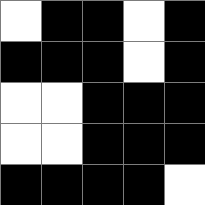[["white", "black", "black", "white", "black"], ["black", "black", "black", "white", "black"], ["white", "white", "black", "black", "black"], ["white", "white", "black", "black", "black"], ["black", "black", "black", "black", "white"]]